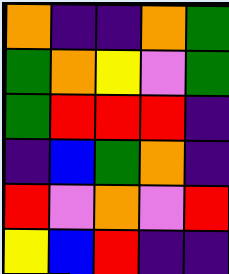[["orange", "indigo", "indigo", "orange", "green"], ["green", "orange", "yellow", "violet", "green"], ["green", "red", "red", "red", "indigo"], ["indigo", "blue", "green", "orange", "indigo"], ["red", "violet", "orange", "violet", "red"], ["yellow", "blue", "red", "indigo", "indigo"]]